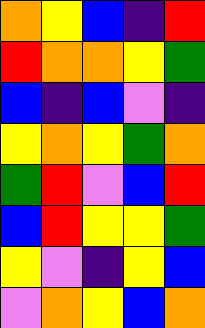[["orange", "yellow", "blue", "indigo", "red"], ["red", "orange", "orange", "yellow", "green"], ["blue", "indigo", "blue", "violet", "indigo"], ["yellow", "orange", "yellow", "green", "orange"], ["green", "red", "violet", "blue", "red"], ["blue", "red", "yellow", "yellow", "green"], ["yellow", "violet", "indigo", "yellow", "blue"], ["violet", "orange", "yellow", "blue", "orange"]]